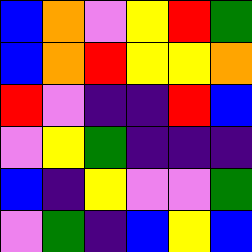[["blue", "orange", "violet", "yellow", "red", "green"], ["blue", "orange", "red", "yellow", "yellow", "orange"], ["red", "violet", "indigo", "indigo", "red", "blue"], ["violet", "yellow", "green", "indigo", "indigo", "indigo"], ["blue", "indigo", "yellow", "violet", "violet", "green"], ["violet", "green", "indigo", "blue", "yellow", "blue"]]